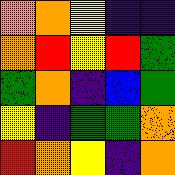[["orange", "orange", "yellow", "indigo", "indigo"], ["orange", "red", "yellow", "red", "green"], ["green", "orange", "indigo", "blue", "green"], ["yellow", "indigo", "green", "green", "orange"], ["red", "orange", "yellow", "indigo", "orange"]]